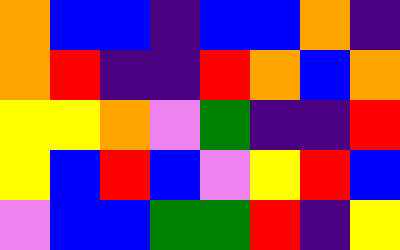[["orange", "blue", "blue", "indigo", "blue", "blue", "orange", "indigo"], ["orange", "red", "indigo", "indigo", "red", "orange", "blue", "orange"], ["yellow", "yellow", "orange", "violet", "green", "indigo", "indigo", "red"], ["yellow", "blue", "red", "blue", "violet", "yellow", "red", "blue"], ["violet", "blue", "blue", "green", "green", "red", "indigo", "yellow"]]